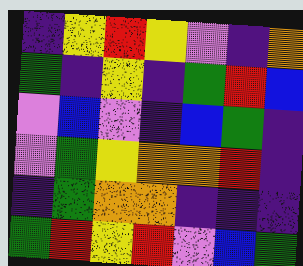[["indigo", "yellow", "red", "yellow", "violet", "indigo", "orange"], ["green", "indigo", "yellow", "indigo", "green", "red", "blue"], ["violet", "blue", "violet", "indigo", "blue", "green", "indigo"], ["violet", "green", "yellow", "orange", "orange", "red", "indigo"], ["indigo", "green", "orange", "orange", "indigo", "indigo", "indigo"], ["green", "red", "yellow", "red", "violet", "blue", "green"]]